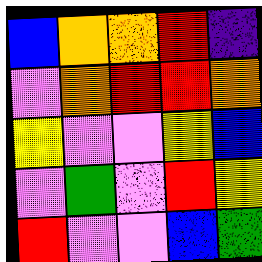[["blue", "orange", "orange", "red", "indigo"], ["violet", "orange", "red", "red", "orange"], ["yellow", "violet", "violet", "yellow", "blue"], ["violet", "green", "violet", "red", "yellow"], ["red", "violet", "violet", "blue", "green"]]